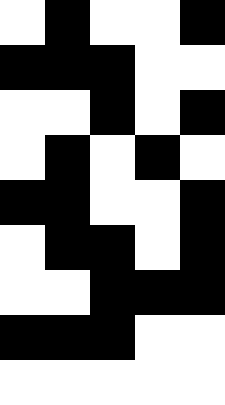[["white", "black", "white", "white", "black"], ["black", "black", "black", "white", "white"], ["white", "white", "black", "white", "black"], ["white", "black", "white", "black", "white"], ["black", "black", "white", "white", "black"], ["white", "black", "black", "white", "black"], ["white", "white", "black", "black", "black"], ["black", "black", "black", "white", "white"], ["white", "white", "white", "white", "white"]]